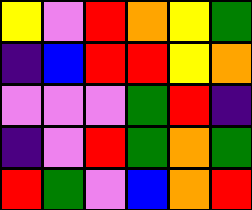[["yellow", "violet", "red", "orange", "yellow", "green"], ["indigo", "blue", "red", "red", "yellow", "orange"], ["violet", "violet", "violet", "green", "red", "indigo"], ["indigo", "violet", "red", "green", "orange", "green"], ["red", "green", "violet", "blue", "orange", "red"]]